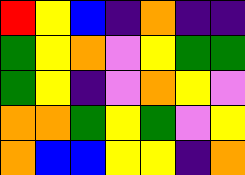[["red", "yellow", "blue", "indigo", "orange", "indigo", "indigo"], ["green", "yellow", "orange", "violet", "yellow", "green", "green"], ["green", "yellow", "indigo", "violet", "orange", "yellow", "violet"], ["orange", "orange", "green", "yellow", "green", "violet", "yellow"], ["orange", "blue", "blue", "yellow", "yellow", "indigo", "orange"]]